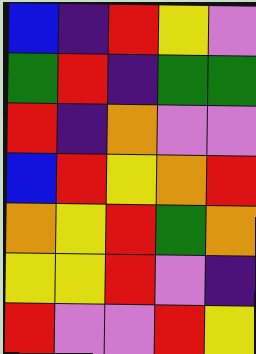[["blue", "indigo", "red", "yellow", "violet"], ["green", "red", "indigo", "green", "green"], ["red", "indigo", "orange", "violet", "violet"], ["blue", "red", "yellow", "orange", "red"], ["orange", "yellow", "red", "green", "orange"], ["yellow", "yellow", "red", "violet", "indigo"], ["red", "violet", "violet", "red", "yellow"]]